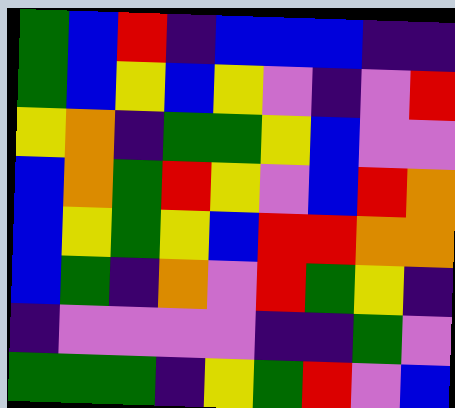[["green", "blue", "red", "indigo", "blue", "blue", "blue", "indigo", "indigo"], ["green", "blue", "yellow", "blue", "yellow", "violet", "indigo", "violet", "red"], ["yellow", "orange", "indigo", "green", "green", "yellow", "blue", "violet", "violet"], ["blue", "orange", "green", "red", "yellow", "violet", "blue", "red", "orange"], ["blue", "yellow", "green", "yellow", "blue", "red", "red", "orange", "orange"], ["blue", "green", "indigo", "orange", "violet", "red", "green", "yellow", "indigo"], ["indigo", "violet", "violet", "violet", "violet", "indigo", "indigo", "green", "violet"], ["green", "green", "green", "indigo", "yellow", "green", "red", "violet", "blue"]]